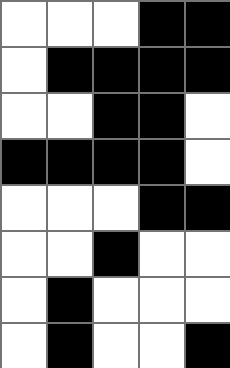[["white", "white", "white", "black", "black"], ["white", "black", "black", "black", "black"], ["white", "white", "black", "black", "white"], ["black", "black", "black", "black", "white"], ["white", "white", "white", "black", "black"], ["white", "white", "black", "white", "white"], ["white", "black", "white", "white", "white"], ["white", "black", "white", "white", "black"]]